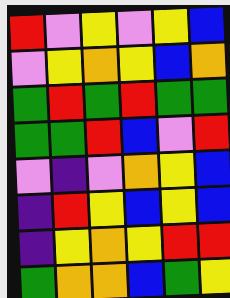[["red", "violet", "yellow", "violet", "yellow", "blue"], ["violet", "yellow", "orange", "yellow", "blue", "orange"], ["green", "red", "green", "red", "green", "green"], ["green", "green", "red", "blue", "violet", "red"], ["violet", "indigo", "violet", "orange", "yellow", "blue"], ["indigo", "red", "yellow", "blue", "yellow", "blue"], ["indigo", "yellow", "orange", "yellow", "red", "red"], ["green", "orange", "orange", "blue", "green", "yellow"]]